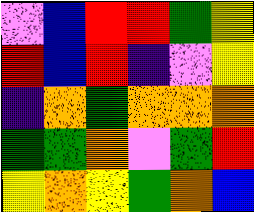[["violet", "blue", "red", "red", "green", "yellow"], ["red", "blue", "red", "indigo", "violet", "yellow"], ["indigo", "orange", "green", "orange", "orange", "orange"], ["green", "green", "orange", "violet", "green", "red"], ["yellow", "orange", "yellow", "green", "orange", "blue"]]